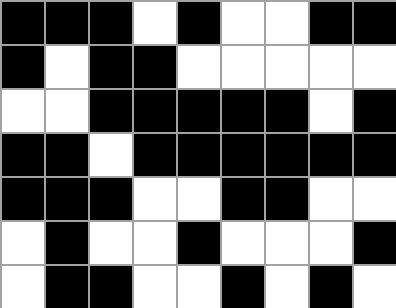[["black", "black", "black", "white", "black", "white", "white", "black", "black"], ["black", "white", "black", "black", "white", "white", "white", "white", "white"], ["white", "white", "black", "black", "black", "black", "black", "white", "black"], ["black", "black", "white", "black", "black", "black", "black", "black", "black"], ["black", "black", "black", "white", "white", "black", "black", "white", "white"], ["white", "black", "white", "white", "black", "white", "white", "white", "black"], ["white", "black", "black", "white", "white", "black", "white", "black", "white"]]